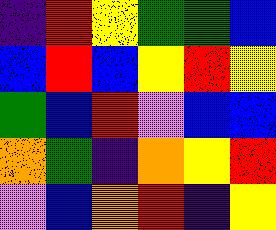[["indigo", "red", "yellow", "green", "green", "blue"], ["blue", "red", "blue", "yellow", "red", "yellow"], ["green", "blue", "red", "violet", "blue", "blue"], ["orange", "green", "indigo", "orange", "yellow", "red"], ["violet", "blue", "orange", "red", "indigo", "yellow"]]